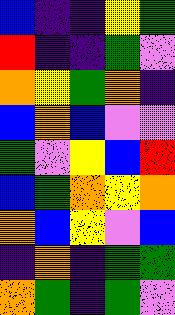[["blue", "indigo", "indigo", "yellow", "green"], ["red", "indigo", "indigo", "green", "violet"], ["orange", "yellow", "green", "orange", "indigo"], ["blue", "orange", "blue", "violet", "violet"], ["green", "violet", "yellow", "blue", "red"], ["blue", "green", "orange", "yellow", "orange"], ["orange", "blue", "yellow", "violet", "blue"], ["indigo", "orange", "indigo", "green", "green"], ["orange", "green", "indigo", "green", "violet"]]